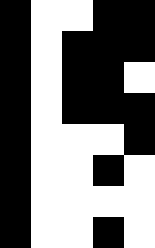[["black", "white", "white", "black", "black"], ["black", "white", "black", "black", "black"], ["black", "white", "black", "black", "white"], ["black", "white", "black", "black", "black"], ["black", "white", "white", "white", "black"], ["black", "white", "white", "black", "white"], ["black", "white", "white", "white", "white"], ["black", "white", "white", "black", "white"]]